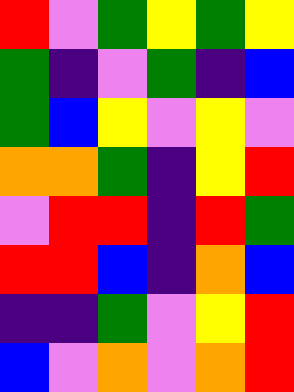[["red", "violet", "green", "yellow", "green", "yellow"], ["green", "indigo", "violet", "green", "indigo", "blue"], ["green", "blue", "yellow", "violet", "yellow", "violet"], ["orange", "orange", "green", "indigo", "yellow", "red"], ["violet", "red", "red", "indigo", "red", "green"], ["red", "red", "blue", "indigo", "orange", "blue"], ["indigo", "indigo", "green", "violet", "yellow", "red"], ["blue", "violet", "orange", "violet", "orange", "red"]]